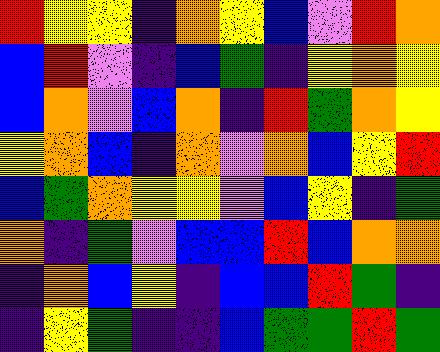[["red", "yellow", "yellow", "indigo", "orange", "yellow", "blue", "violet", "red", "orange"], ["blue", "red", "violet", "indigo", "blue", "green", "indigo", "yellow", "orange", "yellow"], ["blue", "orange", "violet", "blue", "orange", "indigo", "red", "green", "orange", "yellow"], ["yellow", "orange", "blue", "indigo", "orange", "violet", "orange", "blue", "yellow", "red"], ["blue", "green", "orange", "yellow", "yellow", "violet", "blue", "yellow", "indigo", "green"], ["orange", "indigo", "green", "violet", "blue", "blue", "red", "blue", "orange", "orange"], ["indigo", "orange", "blue", "yellow", "indigo", "blue", "blue", "red", "green", "indigo"], ["indigo", "yellow", "green", "indigo", "indigo", "blue", "green", "green", "red", "green"]]